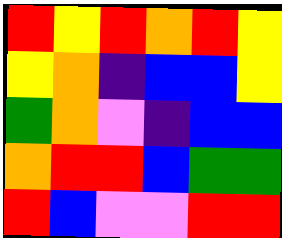[["red", "yellow", "red", "orange", "red", "yellow"], ["yellow", "orange", "indigo", "blue", "blue", "yellow"], ["green", "orange", "violet", "indigo", "blue", "blue"], ["orange", "red", "red", "blue", "green", "green"], ["red", "blue", "violet", "violet", "red", "red"]]